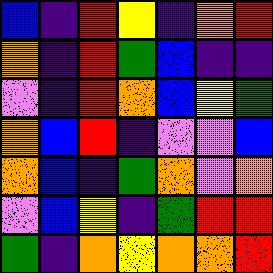[["blue", "indigo", "red", "yellow", "indigo", "orange", "red"], ["orange", "indigo", "red", "green", "blue", "indigo", "indigo"], ["violet", "indigo", "red", "orange", "blue", "yellow", "green"], ["orange", "blue", "red", "indigo", "violet", "violet", "blue"], ["orange", "blue", "indigo", "green", "orange", "violet", "orange"], ["violet", "blue", "yellow", "indigo", "green", "red", "red"], ["green", "indigo", "orange", "yellow", "orange", "orange", "red"]]